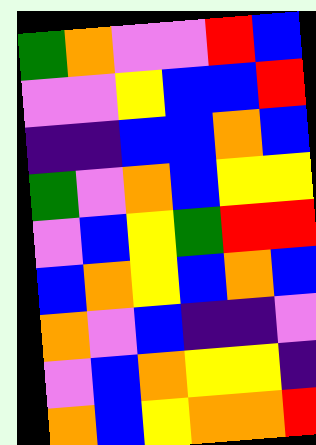[["green", "orange", "violet", "violet", "red", "blue"], ["violet", "violet", "yellow", "blue", "blue", "red"], ["indigo", "indigo", "blue", "blue", "orange", "blue"], ["green", "violet", "orange", "blue", "yellow", "yellow"], ["violet", "blue", "yellow", "green", "red", "red"], ["blue", "orange", "yellow", "blue", "orange", "blue"], ["orange", "violet", "blue", "indigo", "indigo", "violet"], ["violet", "blue", "orange", "yellow", "yellow", "indigo"], ["orange", "blue", "yellow", "orange", "orange", "red"]]